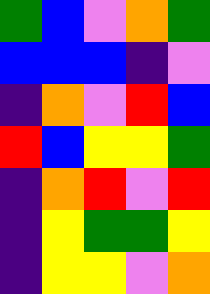[["green", "blue", "violet", "orange", "green"], ["blue", "blue", "blue", "indigo", "violet"], ["indigo", "orange", "violet", "red", "blue"], ["red", "blue", "yellow", "yellow", "green"], ["indigo", "orange", "red", "violet", "red"], ["indigo", "yellow", "green", "green", "yellow"], ["indigo", "yellow", "yellow", "violet", "orange"]]